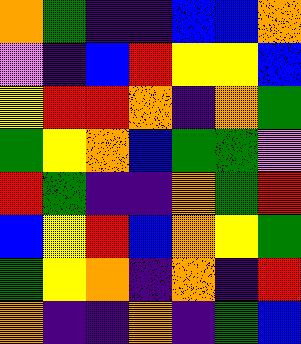[["orange", "green", "indigo", "indigo", "blue", "blue", "orange"], ["violet", "indigo", "blue", "red", "yellow", "yellow", "blue"], ["yellow", "red", "red", "orange", "indigo", "orange", "green"], ["green", "yellow", "orange", "blue", "green", "green", "violet"], ["red", "green", "indigo", "indigo", "orange", "green", "red"], ["blue", "yellow", "red", "blue", "orange", "yellow", "green"], ["green", "yellow", "orange", "indigo", "orange", "indigo", "red"], ["orange", "indigo", "indigo", "orange", "indigo", "green", "blue"]]